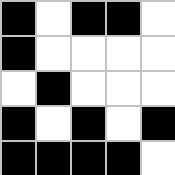[["black", "white", "black", "black", "white"], ["black", "white", "white", "white", "white"], ["white", "black", "white", "white", "white"], ["black", "white", "black", "white", "black"], ["black", "black", "black", "black", "white"]]